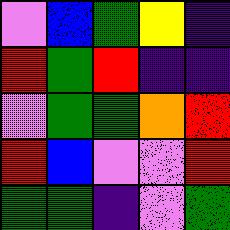[["violet", "blue", "green", "yellow", "indigo"], ["red", "green", "red", "indigo", "indigo"], ["violet", "green", "green", "orange", "red"], ["red", "blue", "violet", "violet", "red"], ["green", "green", "indigo", "violet", "green"]]